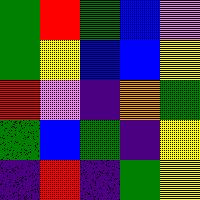[["green", "red", "green", "blue", "violet"], ["green", "yellow", "blue", "blue", "yellow"], ["red", "violet", "indigo", "orange", "green"], ["green", "blue", "green", "indigo", "yellow"], ["indigo", "red", "indigo", "green", "yellow"]]